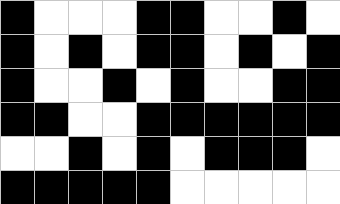[["black", "white", "white", "white", "black", "black", "white", "white", "black", "white"], ["black", "white", "black", "white", "black", "black", "white", "black", "white", "black"], ["black", "white", "white", "black", "white", "black", "white", "white", "black", "black"], ["black", "black", "white", "white", "black", "black", "black", "black", "black", "black"], ["white", "white", "black", "white", "black", "white", "black", "black", "black", "white"], ["black", "black", "black", "black", "black", "white", "white", "white", "white", "white"]]